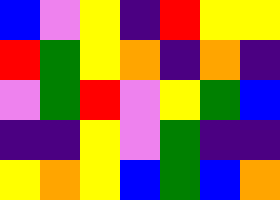[["blue", "violet", "yellow", "indigo", "red", "yellow", "yellow"], ["red", "green", "yellow", "orange", "indigo", "orange", "indigo"], ["violet", "green", "red", "violet", "yellow", "green", "blue"], ["indigo", "indigo", "yellow", "violet", "green", "indigo", "indigo"], ["yellow", "orange", "yellow", "blue", "green", "blue", "orange"]]